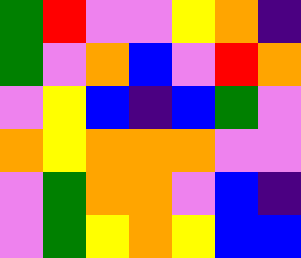[["green", "red", "violet", "violet", "yellow", "orange", "indigo"], ["green", "violet", "orange", "blue", "violet", "red", "orange"], ["violet", "yellow", "blue", "indigo", "blue", "green", "violet"], ["orange", "yellow", "orange", "orange", "orange", "violet", "violet"], ["violet", "green", "orange", "orange", "violet", "blue", "indigo"], ["violet", "green", "yellow", "orange", "yellow", "blue", "blue"]]